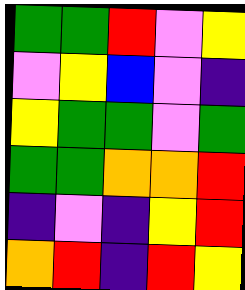[["green", "green", "red", "violet", "yellow"], ["violet", "yellow", "blue", "violet", "indigo"], ["yellow", "green", "green", "violet", "green"], ["green", "green", "orange", "orange", "red"], ["indigo", "violet", "indigo", "yellow", "red"], ["orange", "red", "indigo", "red", "yellow"]]